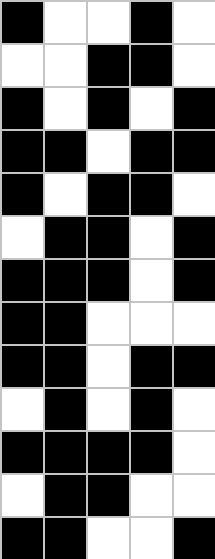[["black", "white", "white", "black", "white"], ["white", "white", "black", "black", "white"], ["black", "white", "black", "white", "black"], ["black", "black", "white", "black", "black"], ["black", "white", "black", "black", "white"], ["white", "black", "black", "white", "black"], ["black", "black", "black", "white", "black"], ["black", "black", "white", "white", "white"], ["black", "black", "white", "black", "black"], ["white", "black", "white", "black", "white"], ["black", "black", "black", "black", "white"], ["white", "black", "black", "white", "white"], ["black", "black", "white", "white", "black"]]